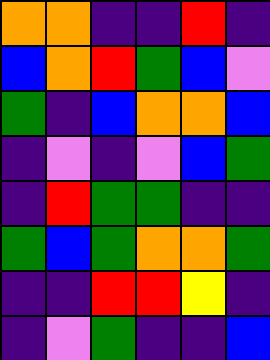[["orange", "orange", "indigo", "indigo", "red", "indigo"], ["blue", "orange", "red", "green", "blue", "violet"], ["green", "indigo", "blue", "orange", "orange", "blue"], ["indigo", "violet", "indigo", "violet", "blue", "green"], ["indigo", "red", "green", "green", "indigo", "indigo"], ["green", "blue", "green", "orange", "orange", "green"], ["indigo", "indigo", "red", "red", "yellow", "indigo"], ["indigo", "violet", "green", "indigo", "indigo", "blue"]]